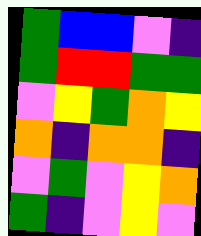[["green", "blue", "blue", "violet", "indigo"], ["green", "red", "red", "green", "green"], ["violet", "yellow", "green", "orange", "yellow"], ["orange", "indigo", "orange", "orange", "indigo"], ["violet", "green", "violet", "yellow", "orange"], ["green", "indigo", "violet", "yellow", "violet"]]